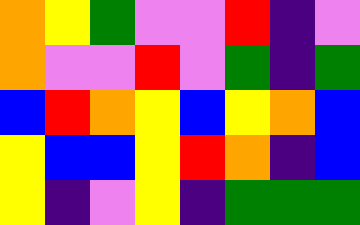[["orange", "yellow", "green", "violet", "violet", "red", "indigo", "violet"], ["orange", "violet", "violet", "red", "violet", "green", "indigo", "green"], ["blue", "red", "orange", "yellow", "blue", "yellow", "orange", "blue"], ["yellow", "blue", "blue", "yellow", "red", "orange", "indigo", "blue"], ["yellow", "indigo", "violet", "yellow", "indigo", "green", "green", "green"]]